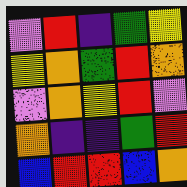[["violet", "red", "indigo", "green", "yellow"], ["yellow", "orange", "green", "red", "orange"], ["violet", "orange", "yellow", "red", "violet"], ["orange", "indigo", "indigo", "green", "red"], ["blue", "red", "red", "blue", "orange"]]